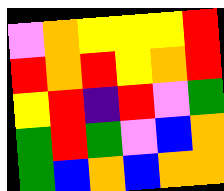[["violet", "orange", "yellow", "yellow", "yellow", "red"], ["red", "orange", "red", "yellow", "orange", "red"], ["yellow", "red", "indigo", "red", "violet", "green"], ["green", "red", "green", "violet", "blue", "orange"], ["green", "blue", "orange", "blue", "orange", "orange"]]